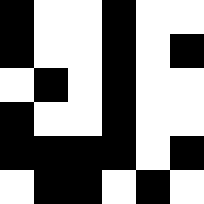[["black", "white", "white", "black", "white", "white"], ["black", "white", "white", "black", "white", "black"], ["white", "black", "white", "black", "white", "white"], ["black", "white", "white", "black", "white", "white"], ["black", "black", "black", "black", "white", "black"], ["white", "black", "black", "white", "black", "white"]]